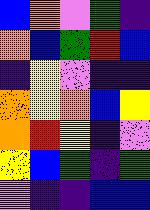[["blue", "orange", "violet", "green", "indigo"], ["orange", "blue", "green", "red", "blue"], ["indigo", "yellow", "violet", "indigo", "indigo"], ["orange", "yellow", "orange", "blue", "yellow"], ["orange", "red", "yellow", "indigo", "violet"], ["yellow", "blue", "green", "indigo", "green"], ["violet", "indigo", "indigo", "blue", "blue"]]